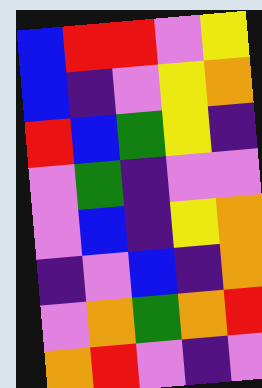[["blue", "red", "red", "violet", "yellow"], ["blue", "indigo", "violet", "yellow", "orange"], ["red", "blue", "green", "yellow", "indigo"], ["violet", "green", "indigo", "violet", "violet"], ["violet", "blue", "indigo", "yellow", "orange"], ["indigo", "violet", "blue", "indigo", "orange"], ["violet", "orange", "green", "orange", "red"], ["orange", "red", "violet", "indigo", "violet"]]